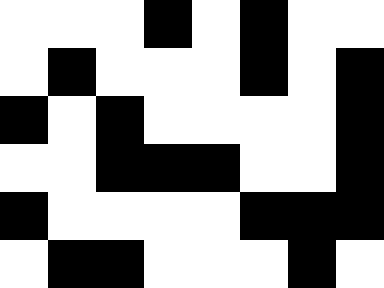[["white", "white", "white", "black", "white", "black", "white", "white"], ["white", "black", "white", "white", "white", "black", "white", "black"], ["black", "white", "black", "white", "white", "white", "white", "black"], ["white", "white", "black", "black", "black", "white", "white", "black"], ["black", "white", "white", "white", "white", "black", "black", "black"], ["white", "black", "black", "white", "white", "white", "black", "white"]]